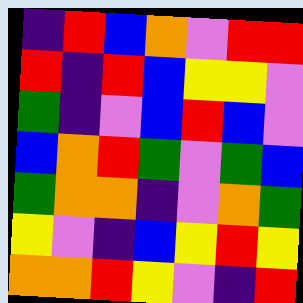[["indigo", "red", "blue", "orange", "violet", "red", "red"], ["red", "indigo", "red", "blue", "yellow", "yellow", "violet"], ["green", "indigo", "violet", "blue", "red", "blue", "violet"], ["blue", "orange", "red", "green", "violet", "green", "blue"], ["green", "orange", "orange", "indigo", "violet", "orange", "green"], ["yellow", "violet", "indigo", "blue", "yellow", "red", "yellow"], ["orange", "orange", "red", "yellow", "violet", "indigo", "red"]]